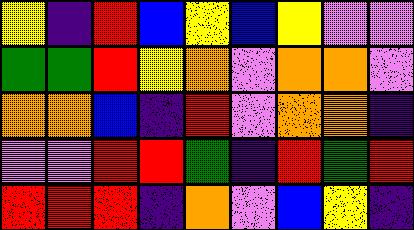[["yellow", "indigo", "red", "blue", "yellow", "blue", "yellow", "violet", "violet"], ["green", "green", "red", "yellow", "orange", "violet", "orange", "orange", "violet"], ["orange", "orange", "blue", "indigo", "red", "violet", "orange", "orange", "indigo"], ["violet", "violet", "red", "red", "green", "indigo", "red", "green", "red"], ["red", "red", "red", "indigo", "orange", "violet", "blue", "yellow", "indigo"]]